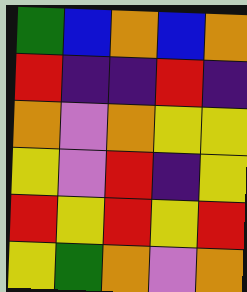[["green", "blue", "orange", "blue", "orange"], ["red", "indigo", "indigo", "red", "indigo"], ["orange", "violet", "orange", "yellow", "yellow"], ["yellow", "violet", "red", "indigo", "yellow"], ["red", "yellow", "red", "yellow", "red"], ["yellow", "green", "orange", "violet", "orange"]]